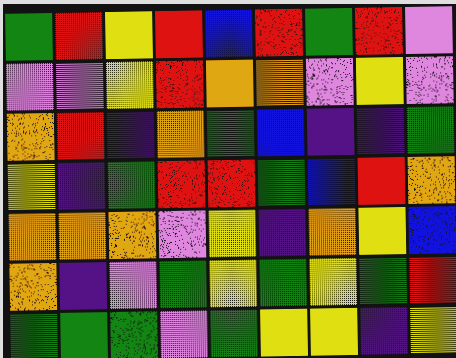[["green", "red", "yellow", "red", "blue", "red", "green", "red", "violet"], ["violet", "violet", "yellow", "red", "orange", "orange", "violet", "yellow", "violet"], ["orange", "red", "indigo", "orange", "green", "blue", "indigo", "indigo", "green"], ["yellow", "indigo", "green", "red", "red", "green", "blue", "red", "orange"], ["orange", "orange", "orange", "violet", "yellow", "indigo", "orange", "yellow", "blue"], ["orange", "indigo", "violet", "green", "yellow", "green", "yellow", "green", "red"], ["green", "green", "green", "violet", "green", "yellow", "yellow", "indigo", "yellow"]]